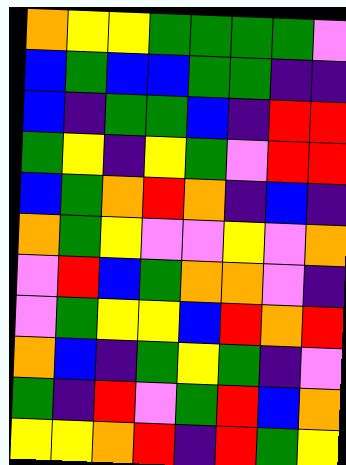[["orange", "yellow", "yellow", "green", "green", "green", "green", "violet"], ["blue", "green", "blue", "blue", "green", "green", "indigo", "indigo"], ["blue", "indigo", "green", "green", "blue", "indigo", "red", "red"], ["green", "yellow", "indigo", "yellow", "green", "violet", "red", "red"], ["blue", "green", "orange", "red", "orange", "indigo", "blue", "indigo"], ["orange", "green", "yellow", "violet", "violet", "yellow", "violet", "orange"], ["violet", "red", "blue", "green", "orange", "orange", "violet", "indigo"], ["violet", "green", "yellow", "yellow", "blue", "red", "orange", "red"], ["orange", "blue", "indigo", "green", "yellow", "green", "indigo", "violet"], ["green", "indigo", "red", "violet", "green", "red", "blue", "orange"], ["yellow", "yellow", "orange", "red", "indigo", "red", "green", "yellow"]]